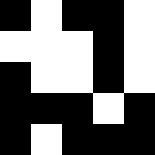[["black", "white", "black", "black", "white"], ["white", "white", "white", "black", "white"], ["black", "white", "white", "black", "white"], ["black", "black", "black", "white", "black"], ["black", "white", "black", "black", "black"]]